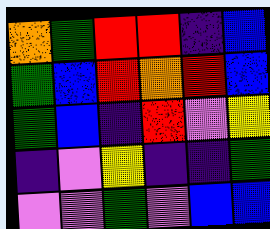[["orange", "green", "red", "red", "indigo", "blue"], ["green", "blue", "red", "orange", "red", "blue"], ["green", "blue", "indigo", "red", "violet", "yellow"], ["indigo", "violet", "yellow", "indigo", "indigo", "green"], ["violet", "violet", "green", "violet", "blue", "blue"]]